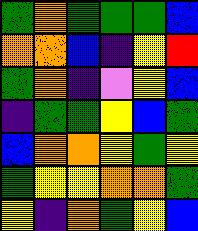[["green", "orange", "green", "green", "green", "blue"], ["orange", "orange", "blue", "indigo", "yellow", "red"], ["green", "orange", "indigo", "violet", "yellow", "blue"], ["indigo", "green", "green", "yellow", "blue", "green"], ["blue", "orange", "orange", "yellow", "green", "yellow"], ["green", "yellow", "yellow", "orange", "orange", "green"], ["yellow", "indigo", "orange", "green", "yellow", "blue"]]